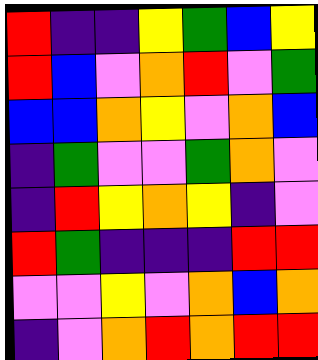[["red", "indigo", "indigo", "yellow", "green", "blue", "yellow"], ["red", "blue", "violet", "orange", "red", "violet", "green"], ["blue", "blue", "orange", "yellow", "violet", "orange", "blue"], ["indigo", "green", "violet", "violet", "green", "orange", "violet"], ["indigo", "red", "yellow", "orange", "yellow", "indigo", "violet"], ["red", "green", "indigo", "indigo", "indigo", "red", "red"], ["violet", "violet", "yellow", "violet", "orange", "blue", "orange"], ["indigo", "violet", "orange", "red", "orange", "red", "red"]]